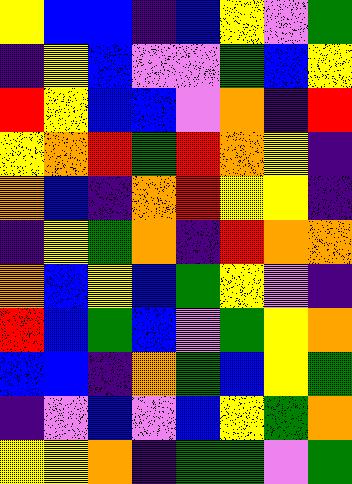[["yellow", "blue", "blue", "indigo", "blue", "yellow", "violet", "green"], ["indigo", "yellow", "blue", "violet", "violet", "green", "blue", "yellow"], ["red", "yellow", "blue", "blue", "violet", "orange", "indigo", "red"], ["yellow", "orange", "red", "green", "red", "orange", "yellow", "indigo"], ["orange", "blue", "indigo", "orange", "red", "yellow", "yellow", "indigo"], ["indigo", "yellow", "green", "orange", "indigo", "red", "orange", "orange"], ["orange", "blue", "yellow", "blue", "green", "yellow", "violet", "indigo"], ["red", "blue", "green", "blue", "violet", "green", "yellow", "orange"], ["blue", "blue", "indigo", "orange", "green", "blue", "yellow", "green"], ["indigo", "violet", "blue", "violet", "blue", "yellow", "green", "orange"], ["yellow", "yellow", "orange", "indigo", "green", "green", "violet", "green"]]